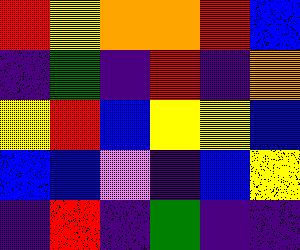[["red", "yellow", "orange", "orange", "red", "blue"], ["indigo", "green", "indigo", "red", "indigo", "orange"], ["yellow", "red", "blue", "yellow", "yellow", "blue"], ["blue", "blue", "violet", "indigo", "blue", "yellow"], ["indigo", "red", "indigo", "green", "indigo", "indigo"]]